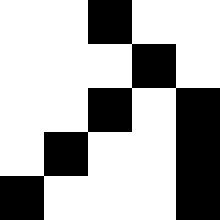[["white", "white", "black", "white", "white"], ["white", "white", "white", "black", "white"], ["white", "white", "black", "white", "black"], ["white", "black", "white", "white", "black"], ["black", "white", "white", "white", "black"]]